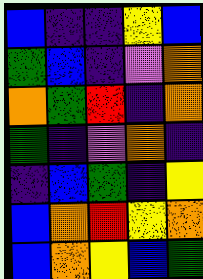[["blue", "indigo", "indigo", "yellow", "blue"], ["green", "blue", "indigo", "violet", "orange"], ["orange", "green", "red", "indigo", "orange"], ["green", "indigo", "violet", "orange", "indigo"], ["indigo", "blue", "green", "indigo", "yellow"], ["blue", "orange", "red", "yellow", "orange"], ["blue", "orange", "yellow", "blue", "green"]]